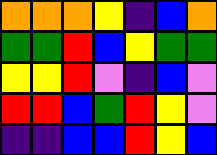[["orange", "orange", "orange", "yellow", "indigo", "blue", "orange"], ["green", "green", "red", "blue", "yellow", "green", "green"], ["yellow", "yellow", "red", "violet", "indigo", "blue", "violet"], ["red", "red", "blue", "green", "red", "yellow", "violet"], ["indigo", "indigo", "blue", "blue", "red", "yellow", "blue"]]